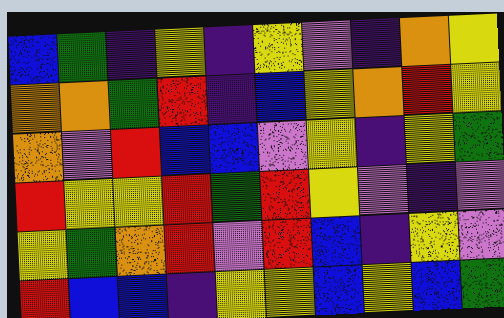[["blue", "green", "indigo", "yellow", "indigo", "yellow", "violet", "indigo", "orange", "yellow"], ["orange", "orange", "green", "red", "indigo", "blue", "yellow", "orange", "red", "yellow"], ["orange", "violet", "red", "blue", "blue", "violet", "yellow", "indigo", "yellow", "green"], ["red", "yellow", "yellow", "red", "green", "red", "yellow", "violet", "indigo", "violet"], ["yellow", "green", "orange", "red", "violet", "red", "blue", "indigo", "yellow", "violet"], ["red", "blue", "blue", "indigo", "yellow", "yellow", "blue", "yellow", "blue", "green"]]